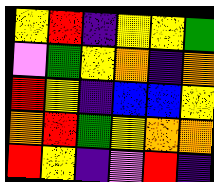[["yellow", "red", "indigo", "yellow", "yellow", "green"], ["violet", "green", "yellow", "orange", "indigo", "orange"], ["red", "yellow", "indigo", "blue", "blue", "yellow"], ["orange", "red", "green", "yellow", "orange", "orange"], ["red", "yellow", "indigo", "violet", "red", "indigo"]]